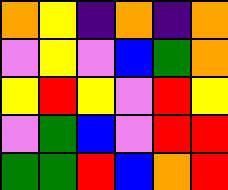[["orange", "yellow", "indigo", "orange", "indigo", "orange"], ["violet", "yellow", "violet", "blue", "green", "orange"], ["yellow", "red", "yellow", "violet", "red", "yellow"], ["violet", "green", "blue", "violet", "red", "red"], ["green", "green", "red", "blue", "orange", "red"]]